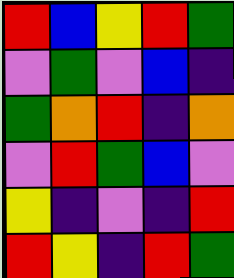[["red", "blue", "yellow", "red", "green"], ["violet", "green", "violet", "blue", "indigo"], ["green", "orange", "red", "indigo", "orange"], ["violet", "red", "green", "blue", "violet"], ["yellow", "indigo", "violet", "indigo", "red"], ["red", "yellow", "indigo", "red", "green"]]